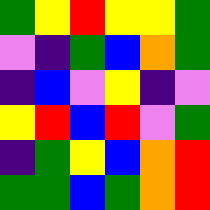[["green", "yellow", "red", "yellow", "yellow", "green"], ["violet", "indigo", "green", "blue", "orange", "green"], ["indigo", "blue", "violet", "yellow", "indigo", "violet"], ["yellow", "red", "blue", "red", "violet", "green"], ["indigo", "green", "yellow", "blue", "orange", "red"], ["green", "green", "blue", "green", "orange", "red"]]